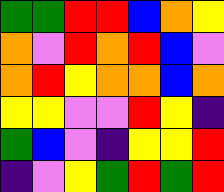[["green", "green", "red", "red", "blue", "orange", "yellow"], ["orange", "violet", "red", "orange", "red", "blue", "violet"], ["orange", "red", "yellow", "orange", "orange", "blue", "orange"], ["yellow", "yellow", "violet", "violet", "red", "yellow", "indigo"], ["green", "blue", "violet", "indigo", "yellow", "yellow", "red"], ["indigo", "violet", "yellow", "green", "red", "green", "red"]]